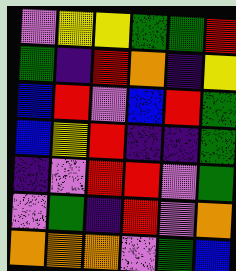[["violet", "yellow", "yellow", "green", "green", "red"], ["green", "indigo", "red", "orange", "indigo", "yellow"], ["blue", "red", "violet", "blue", "red", "green"], ["blue", "yellow", "red", "indigo", "indigo", "green"], ["indigo", "violet", "red", "red", "violet", "green"], ["violet", "green", "indigo", "red", "violet", "orange"], ["orange", "orange", "orange", "violet", "green", "blue"]]